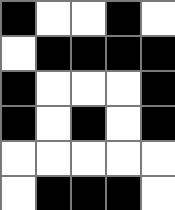[["black", "white", "white", "black", "white"], ["white", "black", "black", "black", "black"], ["black", "white", "white", "white", "black"], ["black", "white", "black", "white", "black"], ["white", "white", "white", "white", "white"], ["white", "black", "black", "black", "white"]]